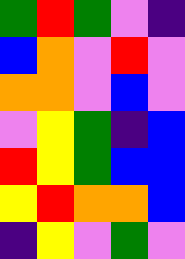[["green", "red", "green", "violet", "indigo"], ["blue", "orange", "violet", "red", "violet"], ["orange", "orange", "violet", "blue", "violet"], ["violet", "yellow", "green", "indigo", "blue"], ["red", "yellow", "green", "blue", "blue"], ["yellow", "red", "orange", "orange", "blue"], ["indigo", "yellow", "violet", "green", "violet"]]